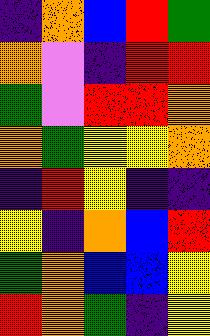[["indigo", "orange", "blue", "red", "green"], ["orange", "violet", "indigo", "red", "red"], ["green", "violet", "red", "red", "orange"], ["orange", "green", "yellow", "yellow", "orange"], ["indigo", "red", "yellow", "indigo", "indigo"], ["yellow", "indigo", "orange", "blue", "red"], ["green", "orange", "blue", "blue", "yellow"], ["red", "orange", "green", "indigo", "yellow"]]